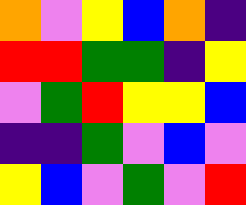[["orange", "violet", "yellow", "blue", "orange", "indigo"], ["red", "red", "green", "green", "indigo", "yellow"], ["violet", "green", "red", "yellow", "yellow", "blue"], ["indigo", "indigo", "green", "violet", "blue", "violet"], ["yellow", "blue", "violet", "green", "violet", "red"]]